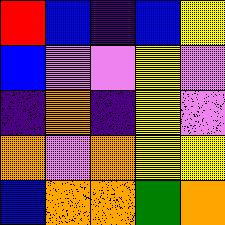[["red", "blue", "indigo", "blue", "yellow"], ["blue", "violet", "violet", "yellow", "violet"], ["indigo", "orange", "indigo", "yellow", "violet"], ["orange", "violet", "orange", "yellow", "yellow"], ["blue", "orange", "orange", "green", "orange"]]